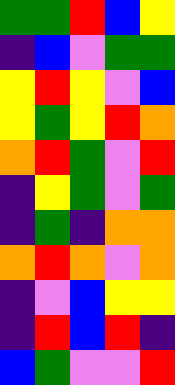[["green", "green", "red", "blue", "yellow"], ["indigo", "blue", "violet", "green", "green"], ["yellow", "red", "yellow", "violet", "blue"], ["yellow", "green", "yellow", "red", "orange"], ["orange", "red", "green", "violet", "red"], ["indigo", "yellow", "green", "violet", "green"], ["indigo", "green", "indigo", "orange", "orange"], ["orange", "red", "orange", "violet", "orange"], ["indigo", "violet", "blue", "yellow", "yellow"], ["indigo", "red", "blue", "red", "indigo"], ["blue", "green", "violet", "violet", "red"]]